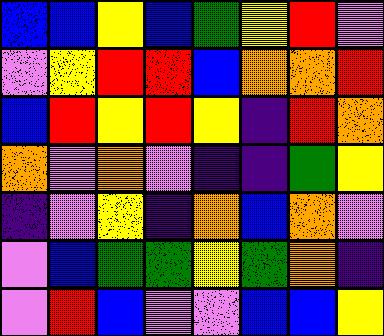[["blue", "blue", "yellow", "blue", "green", "yellow", "red", "violet"], ["violet", "yellow", "red", "red", "blue", "orange", "orange", "red"], ["blue", "red", "yellow", "red", "yellow", "indigo", "red", "orange"], ["orange", "violet", "orange", "violet", "indigo", "indigo", "green", "yellow"], ["indigo", "violet", "yellow", "indigo", "orange", "blue", "orange", "violet"], ["violet", "blue", "green", "green", "yellow", "green", "orange", "indigo"], ["violet", "red", "blue", "violet", "violet", "blue", "blue", "yellow"]]